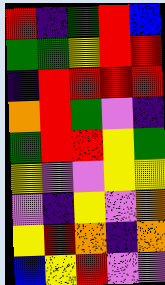[["red", "indigo", "green", "red", "blue"], ["green", "green", "yellow", "red", "red"], ["indigo", "red", "red", "red", "red"], ["orange", "red", "green", "violet", "indigo"], ["green", "red", "red", "yellow", "green"], ["yellow", "violet", "violet", "yellow", "yellow"], ["violet", "indigo", "yellow", "violet", "orange"], ["yellow", "red", "orange", "indigo", "orange"], ["blue", "yellow", "red", "violet", "violet"]]